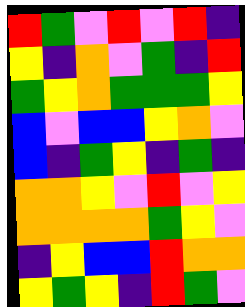[["red", "green", "violet", "red", "violet", "red", "indigo"], ["yellow", "indigo", "orange", "violet", "green", "indigo", "red"], ["green", "yellow", "orange", "green", "green", "green", "yellow"], ["blue", "violet", "blue", "blue", "yellow", "orange", "violet"], ["blue", "indigo", "green", "yellow", "indigo", "green", "indigo"], ["orange", "orange", "yellow", "violet", "red", "violet", "yellow"], ["orange", "orange", "orange", "orange", "green", "yellow", "violet"], ["indigo", "yellow", "blue", "blue", "red", "orange", "orange"], ["yellow", "green", "yellow", "indigo", "red", "green", "violet"]]